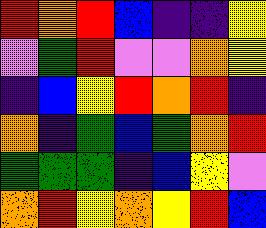[["red", "orange", "red", "blue", "indigo", "indigo", "yellow"], ["violet", "green", "red", "violet", "violet", "orange", "yellow"], ["indigo", "blue", "yellow", "red", "orange", "red", "indigo"], ["orange", "indigo", "green", "blue", "green", "orange", "red"], ["green", "green", "green", "indigo", "blue", "yellow", "violet"], ["orange", "red", "yellow", "orange", "yellow", "red", "blue"]]